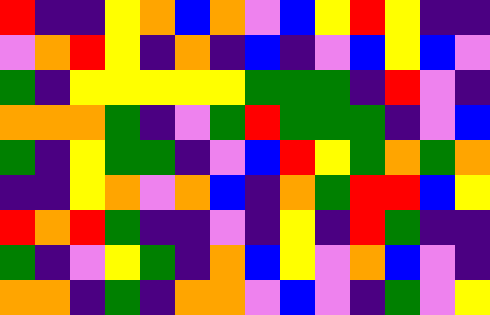[["red", "indigo", "indigo", "yellow", "orange", "blue", "orange", "violet", "blue", "yellow", "red", "yellow", "indigo", "indigo"], ["violet", "orange", "red", "yellow", "indigo", "orange", "indigo", "blue", "indigo", "violet", "blue", "yellow", "blue", "violet"], ["green", "indigo", "yellow", "yellow", "yellow", "yellow", "yellow", "green", "green", "green", "indigo", "red", "violet", "indigo"], ["orange", "orange", "orange", "green", "indigo", "violet", "green", "red", "green", "green", "green", "indigo", "violet", "blue"], ["green", "indigo", "yellow", "green", "green", "indigo", "violet", "blue", "red", "yellow", "green", "orange", "green", "orange"], ["indigo", "indigo", "yellow", "orange", "violet", "orange", "blue", "indigo", "orange", "green", "red", "red", "blue", "yellow"], ["red", "orange", "red", "green", "indigo", "indigo", "violet", "indigo", "yellow", "indigo", "red", "green", "indigo", "indigo"], ["green", "indigo", "violet", "yellow", "green", "indigo", "orange", "blue", "yellow", "violet", "orange", "blue", "violet", "indigo"], ["orange", "orange", "indigo", "green", "indigo", "orange", "orange", "violet", "blue", "violet", "indigo", "green", "violet", "yellow"]]